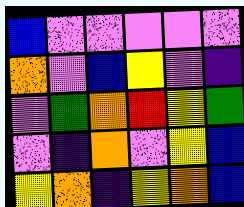[["blue", "violet", "violet", "violet", "violet", "violet"], ["orange", "violet", "blue", "yellow", "violet", "indigo"], ["violet", "green", "orange", "red", "yellow", "green"], ["violet", "indigo", "orange", "violet", "yellow", "blue"], ["yellow", "orange", "indigo", "yellow", "orange", "blue"]]